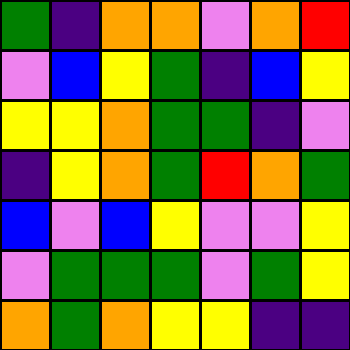[["green", "indigo", "orange", "orange", "violet", "orange", "red"], ["violet", "blue", "yellow", "green", "indigo", "blue", "yellow"], ["yellow", "yellow", "orange", "green", "green", "indigo", "violet"], ["indigo", "yellow", "orange", "green", "red", "orange", "green"], ["blue", "violet", "blue", "yellow", "violet", "violet", "yellow"], ["violet", "green", "green", "green", "violet", "green", "yellow"], ["orange", "green", "orange", "yellow", "yellow", "indigo", "indigo"]]